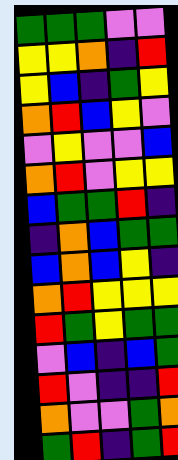[["green", "green", "green", "violet", "violet"], ["yellow", "yellow", "orange", "indigo", "red"], ["yellow", "blue", "indigo", "green", "yellow"], ["orange", "red", "blue", "yellow", "violet"], ["violet", "yellow", "violet", "violet", "blue"], ["orange", "red", "violet", "yellow", "yellow"], ["blue", "green", "green", "red", "indigo"], ["indigo", "orange", "blue", "green", "green"], ["blue", "orange", "blue", "yellow", "indigo"], ["orange", "red", "yellow", "yellow", "yellow"], ["red", "green", "yellow", "green", "green"], ["violet", "blue", "indigo", "blue", "green"], ["red", "violet", "indigo", "indigo", "red"], ["orange", "violet", "violet", "green", "orange"], ["green", "red", "indigo", "green", "red"]]